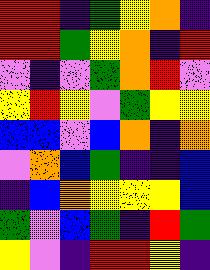[["red", "red", "indigo", "green", "yellow", "orange", "indigo"], ["red", "red", "green", "yellow", "orange", "indigo", "red"], ["violet", "indigo", "violet", "green", "orange", "red", "violet"], ["yellow", "red", "yellow", "violet", "green", "yellow", "yellow"], ["blue", "blue", "violet", "blue", "orange", "indigo", "orange"], ["violet", "orange", "blue", "green", "indigo", "indigo", "blue"], ["indigo", "blue", "orange", "yellow", "yellow", "yellow", "blue"], ["green", "violet", "blue", "green", "indigo", "red", "green"], ["yellow", "violet", "indigo", "red", "red", "yellow", "indigo"]]